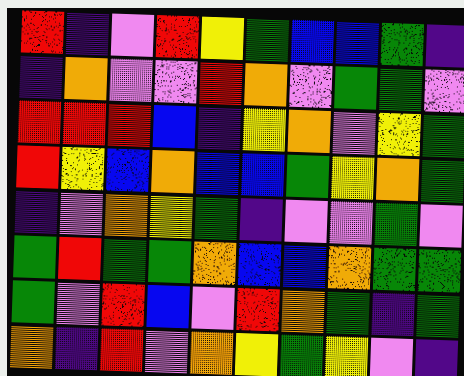[["red", "indigo", "violet", "red", "yellow", "green", "blue", "blue", "green", "indigo"], ["indigo", "orange", "violet", "violet", "red", "orange", "violet", "green", "green", "violet"], ["red", "red", "red", "blue", "indigo", "yellow", "orange", "violet", "yellow", "green"], ["red", "yellow", "blue", "orange", "blue", "blue", "green", "yellow", "orange", "green"], ["indigo", "violet", "orange", "yellow", "green", "indigo", "violet", "violet", "green", "violet"], ["green", "red", "green", "green", "orange", "blue", "blue", "orange", "green", "green"], ["green", "violet", "red", "blue", "violet", "red", "orange", "green", "indigo", "green"], ["orange", "indigo", "red", "violet", "orange", "yellow", "green", "yellow", "violet", "indigo"]]